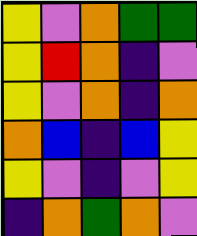[["yellow", "violet", "orange", "green", "green"], ["yellow", "red", "orange", "indigo", "violet"], ["yellow", "violet", "orange", "indigo", "orange"], ["orange", "blue", "indigo", "blue", "yellow"], ["yellow", "violet", "indigo", "violet", "yellow"], ["indigo", "orange", "green", "orange", "violet"]]